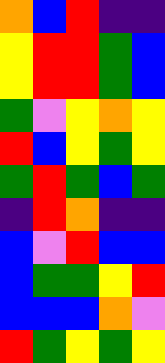[["orange", "blue", "red", "indigo", "indigo"], ["yellow", "red", "red", "green", "blue"], ["yellow", "red", "red", "green", "blue"], ["green", "violet", "yellow", "orange", "yellow"], ["red", "blue", "yellow", "green", "yellow"], ["green", "red", "green", "blue", "green"], ["indigo", "red", "orange", "indigo", "indigo"], ["blue", "violet", "red", "blue", "blue"], ["blue", "green", "green", "yellow", "red"], ["blue", "blue", "blue", "orange", "violet"], ["red", "green", "yellow", "green", "yellow"]]